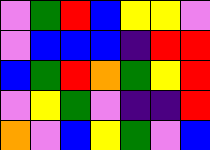[["violet", "green", "red", "blue", "yellow", "yellow", "violet"], ["violet", "blue", "blue", "blue", "indigo", "red", "red"], ["blue", "green", "red", "orange", "green", "yellow", "red"], ["violet", "yellow", "green", "violet", "indigo", "indigo", "red"], ["orange", "violet", "blue", "yellow", "green", "violet", "blue"]]